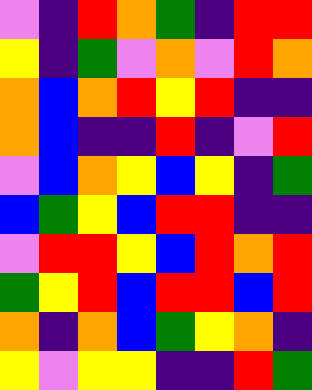[["violet", "indigo", "red", "orange", "green", "indigo", "red", "red"], ["yellow", "indigo", "green", "violet", "orange", "violet", "red", "orange"], ["orange", "blue", "orange", "red", "yellow", "red", "indigo", "indigo"], ["orange", "blue", "indigo", "indigo", "red", "indigo", "violet", "red"], ["violet", "blue", "orange", "yellow", "blue", "yellow", "indigo", "green"], ["blue", "green", "yellow", "blue", "red", "red", "indigo", "indigo"], ["violet", "red", "red", "yellow", "blue", "red", "orange", "red"], ["green", "yellow", "red", "blue", "red", "red", "blue", "red"], ["orange", "indigo", "orange", "blue", "green", "yellow", "orange", "indigo"], ["yellow", "violet", "yellow", "yellow", "indigo", "indigo", "red", "green"]]